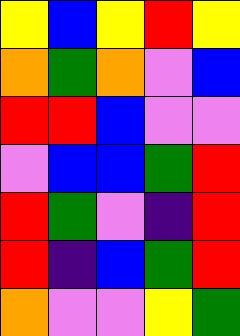[["yellow", "blue", "yellow", "red", "yellow"], ["orange", "green", "orange", "violet", "blue"], ["red", "red", "blue", "violet", "violet"], ["violet", "blue", "blue", "green", "red"], ["red", "green", "violet", "indigo", "red"], ["red", "indigo", "blue", "green", "red"], ["orange", "violet", "violet", "yellow", "green"]]